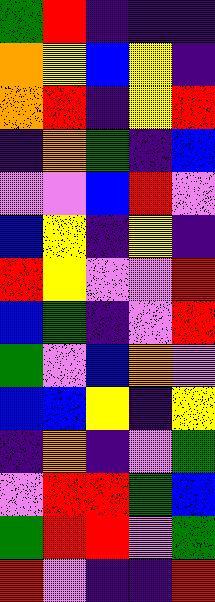[["green", "red", "indigo", "indigo", "indigo"], ["orange", "yellow", "blue", "yellow", "indigo"], ["orange", "red", "indigo", "yellow", "red"], ["indigo", "orange", "green", "indigo", "blue"], ["violet", "violet", "blue", "red", "violet"], ["blue", "yellow", "indigo", "yellow", "indigo"], ["red", "yellow", "violet", "violet", "red"], ["blue", "green", "indigo", "violet", "red"], ["green", "violet", "blue", "orange", "violet"], ["blue", "blue", "yellow", "indigo", "yellow"], ["indigo", "orange", "indigo", "violet", "green"], ["violet", "red", "red", "green", "blue"], ["green", "red", "red", "violet", "green"], ["red", "violet", "indigo", "indigo", "red"]]